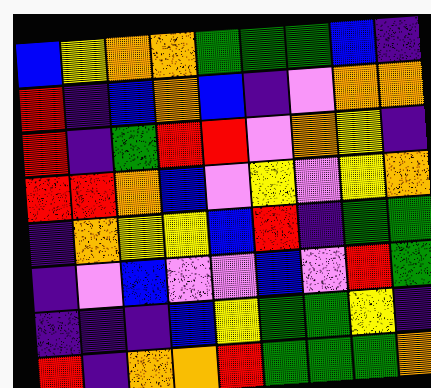[["blue", "yellow", "orange", "orange", "green", "green", "green", "blue", "indigo"], ["red", "indigo", "blue", "orange", "blue", "indigo", "violet", "orange", "orange"], ["red", "indigo", "green", "red", "red", "violet", "orange", "yellow", "indigo"], ["red", "red", "orange", "blue", "violet", "yellow", "violet", "yellow", "orange"], ["indigo", "orange", "yellow", "yellow", "blue", "red", "indigo", "green", "green"], ["indigo", "violet", "blue", "violet", "violet", "blue", "violet", "red", "green"], ["indigo", "indigo", "indigo", "blue", "yellow", "green", "green", "yellow", "indigo"], ["red", "indigo", "orange", "orange", "red", "green", "green", "green", "orange"]]